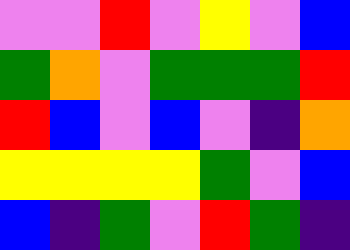[["violet", "violet", "red", "violet", "yellow", "violet", "blue"], ["green", "orange", "violet", "green", "green", "green", "red"], ["red", "blue", "violet", "blue", "violet", "indigo", "orange"], ["yellow", "yellow", "yellow", "yellow", "green", "violet", "blue"], ["blue", "indigo", "green", "violet", "red", "green", "indigo"]]